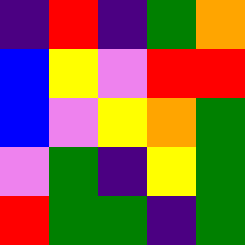[["indigo", "red", "indigo", "green", "orange"], ["blue", "yellow", "violet", "red", "red"], ["blue", "violet", "yellow", "orange", "green"], ["violet", "green", "indigo", "yellow", "green"], ["red", "green", "green", "indigo", "green"]]